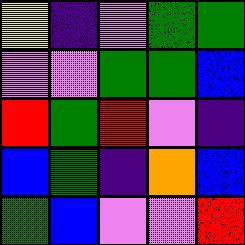[["yellow", "indigo", "violet", "green", "green"], ["violet", "violet", "green", "green", "blue"], ["red", "green", "red", "violet", "indigo"], ["blue", "green", "indigo", "orange", "blue"], ["green", "blue", "violet", "violet", "red"]]